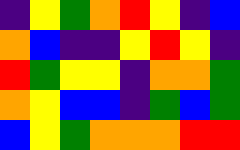[["indigo", "yellow", "green", "orange", "red", "yellow", "indigo", "blue"], ["orange", "blue", "indigo", "indigo", "yellow", "red", "yellow", "indigo"], ["red", "green", "yellow", "yellow", "indigo", "orange", "orange", "green"], ["orange", "yellow", "blue", "blue", "indigo", "green", "blue", "green"], ["blue", "yellow", "green", "orange", "orange", "orange", "red", "red"]]